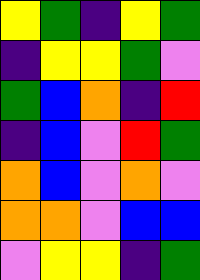[["yellow", "green", "indigo", "yellow", "green"], ["indigo", "yellow", "yellow", "green", "violet"], ["green", "blue", "orange", "indigo", "red"], ["indigo", "blue", "violet", "red", "green"], ["orange", "blue", "violet", "orange", "violet"], ["orange", "orange", "violet", "blue", "blue"], ["violet", "yellow", "yellow", "indigo", "green"]]